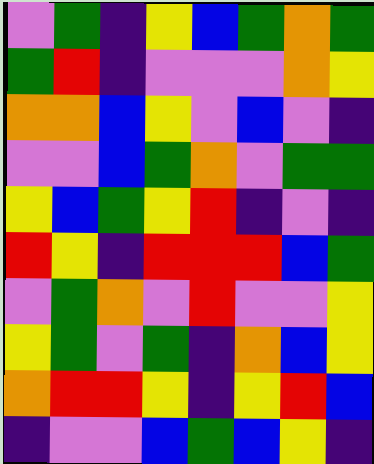[["violet", "green", "indigo", "yellow", "blue", "green", "orange", "green"], ["green", "red", "indigo", "violet", "violet", "violet", "orange", "yellow"], ["orange", "orange", "blue", "yellow", "violet", "blue", "violet", "indigo"], ["violet", "violet", "blue", "green", "orange", "violet", "green", "green"], ["yellow", "blue", "green", "yellow", "red", "indigo", "violet", "indigo"], ["red", "yellow", "indigo", "red", "red", "red", "blue", "green"], ["violet", "green", "orange", "violet", "red", "violet", "violet", "yellow"], ["yellow", "green", "violet", "green", "indigo", "orange", "blue", "yellow"], ["orange", "red", "red", "yellow", "indigo", "yellow", "red", "blue"], ["indigo", "violet", "violet", "blue", "green", "blue", "yellow", "indigo"]]